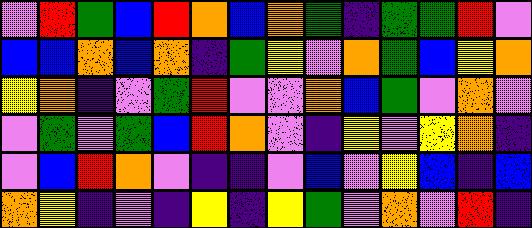[["violet", "red", "green", "blue", "red", "orange", "blue", "orange", "green", "indigo", "green", "green", "red", "violet"], ["blue", "blue", "orange", "blue", "orange", "indigo", "green", "yellow", "violet", "orange", "green", "blue", "yellow", "orange"], ["yellow", "orange", "indigo", "violet", "green", "red", "violet", "violet", "orange", "blue", "green", "violet", "orange", "violet"], ["violet", "green", "violet", "green", "blue", "red", "orange", "violet", "indigo", "yellow", "violet", "yellow", "orange", "indigo"], ["violet", "blue", "red", "orange", "violet", "indigo", "indigo", "violet", "blue", "violet", "yellow", "blue", "indigo", "blue"], ["orange", "yellow", "indigo", "violet", "indigo", "yellow", "indigo", "yellow", "green", "violet", "orange", "violet", "red", "indigo"]]